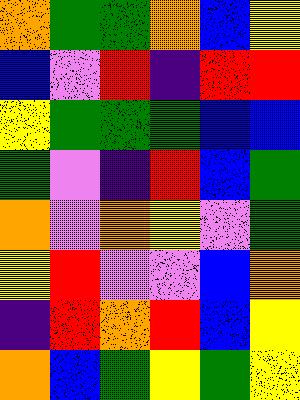[["orange", "green", "green", "orange", "blue", "yellow"], ["blue", "violet", "red", "indigo", "red", "red"], ["yellow", "green", "green", "green", "blue", "blue"], ["green", "violet", "indigo", "red", "blue", "green"], ["orange", "violet", "orange", "yellow", "violet", "green"], ["yellow", "red", "violet", "violet", "blue", "orange"], ["indigo", "red", "orange", "red", "blue", "yellow"], ["orange", "blue", "green", "yellow", "green", "yellow"]]